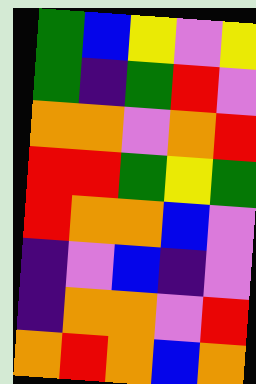[["green", "blue", "yellow", "violet", "yellow"], ["green", "indigo", "green", "red", "violet"], ["orange", "orange", "violet", "orange", "red"], ["red", "red", "green", "yellow", "green"], ["red", "orange", "orange", "blue", "violet"], ["indigo", "violet", "blue", "indigo", "violet"], ["indigo", "orange", "orange", "violet", "red"], ["orange", "red", "orange", "blue", "orange"]]